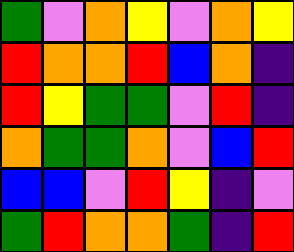[["green", "violet", "orange", "yellow", "violet", "orange", "yellow"], ["red", "orange", "orange", "red", "blue", "orange", "indigo"], ["red", "yellow", "green", "green", "violet", "red", "indigo"], ["orange", "green", "green", "orange", "violet", "blue", "red"], ["blue", "blue", "violet", "red", "yellow", "indigo", "violet"], ["green", "red", "orange", "orange", "green", "indigo", "red"]]